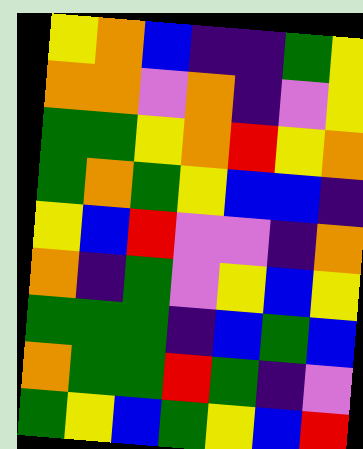[["yellow", "orange", "blue", "indigo", "indigo", "green", "yellow"], ["orange", "orange", "violet", "orange", "indigo", "violet", "yellow"], ["green", "green", "yellow", "orange", "red", "yellow", "orange"], ["green", "orange", "green", "yellow", "blue", "blue", "indigo"], ["yellow", "blue", "red", "violet", "violet", "indigo", "orange"], ["orange", "indigo", "green", "violet", "yellow", "blue", "yellow"], ["green", "green", "green", "indigo", "blue", "green", "blue"], ["orange", "green", "green", "red", "green", "indigo", "violet"], ["green", "yellow", "blue", "green", "yellow", "blue", "red"]]